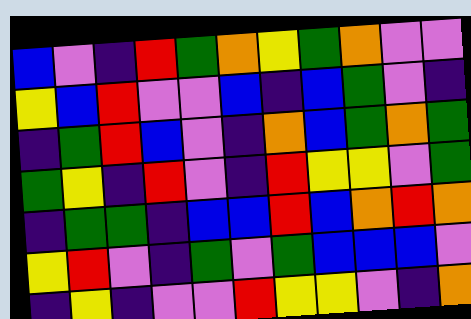[["blue", "violet", "indigo", "red", "green", "orange", "yellow", "green", "orange", "violet", "violet"], ["yellow", "blue", "red", "violet", "violet", "blue", "indigo", "blue", "green", "violet", "indigo"], ["indigo", "green", "red", "blue", "violet", "indigo", "orange", "blue", "green", "orange", "green"], ["green", "yellow", "indigo", "red", "violet", "indigo", "red", "yellow", "yellow", "violet", "green"], ["indigo", "green", "green", "indigo", "blue", "blue", "red", "blue", "orange", "red", "orange"], ["yellow", "red", "violet", "indigo", "green", "violet", "green", "blue", "blue", "blue", "violet"], ["indigo", "yellow", "indigo", "violet", "violet", "red", "yellow", "yellow", "violet", "indigo", "orange"]]